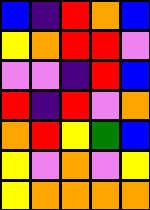[["blue", "indigo", "red", "orange", "blue"], ["yellow", "orange", "red", "red", "violet"], ["violet", "violet", "indigo", "red", "blue"], ["red", "indigo", "red", "violet", "orange"], ["orange", "red", "yellow", "green", "blue"], ["yellow", "violet", "orange", "violet", "yellow"], ["yellow", "orange", "orange", "orange", "orange"]]